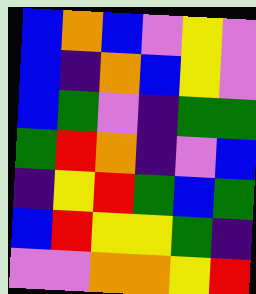[["blue", "orange", "blue", "violet", "yellow", "violet"], ["blue", "indigo", "orange", "blue", "yellow", "violet"], ["blue", "green", "violet", "indigo", "green", "green"], ["green", "red", "orange", "indigo", "violet", "blue"], ["indigo", "yellow", "red", "green", "blue", "green"], ["blue", "red", "yellow", "yellow", "green", "indigo"], ["violet", "violet", "orange", "orange", "yellow", "red"]]